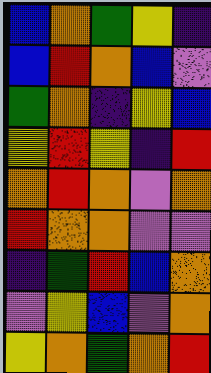[["blue", "orange", "green", "yellow", "indigo"], ["blue", "red", "orange", "blue", "violet"], ["green", "orange", "indigo", "yellow", "blue"], ["yellow", "red", "yellow", "indigo", "red"], ["orange", "red", "orange", "violet", "orange"], ["red", "orange", "orange", "violet", "violet"], ["indigo", "green", "red", "blue", "orange"], ["violet", "yellow", "blue", "violet", "orange"], ["yellow", "orange", "green", "orange", "red"]]